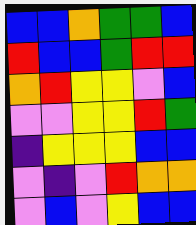[["blue", "blue", "orange", "green", "green", "blue"], ["red", "blue", "blue", "green", "red", "red"], ["orange", "red", "yellow", "yellow", "violet", "blue"], ["violet", "violet", "yellow", "yellow", "red", "green"], ["indigo", "yellow", "yellow", "yellow", "blue", "blue"], ["violet", "indigo", "violet", "red", "orange", "orange"], ["violet", "blue", "violet", "yellow", "blue", "blue"]]